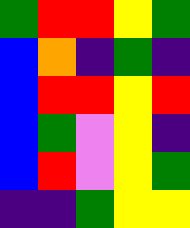[["green", "red", "red", "yellow", "green"], ["blue", "orange", "indigo", "green", "indigo"], ["blue", "red", "red", "yellow", "red"], ["blue", "green", "violet", "yellow", "indigo"], ["blue", "red", "violet", "yellow", "green"], ["indigo", "indigo", "green", "yellow", "yellow"]]